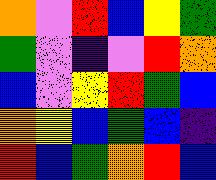[["orange", "violet", "red", "blue", "yellow", "green"], ["green", "violet", "indigo", "violet", "red", "orange"], ["blue", "violet", "yellow", "red", "green", "blue"], ["orange", "yellow", "blue", "green", "blue", "indigo"], ["red", "blue", "green", "orange", "red", "blue"]]